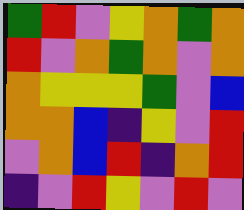[["green", "red", "violet", "yellow", "orange", "green", "orange"], ["red", "violet", "orange", "green", "orange", "violet", "orange"], ["orange", "yellow", "yellow", "yellow", "green", "violet", "blue"], ["orange", "orange", "blue", "indigo", "yellow", "violet", "red"], ["violet", "orange", "blue", "red", "indigo", "orange", "red"], ["indigo", "violet", "red", "yellow", "violet", "red", "violet"]]